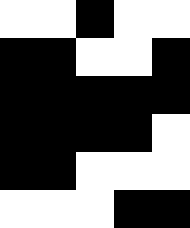[["white", "white", "black", "white", "white"], ["black", "black", "white", "white", "black"], ["black", "black", "black", "black", "black"], ["black", "black", "black", "black", "white"], ["black", "black", "white", "white", "white"], ["white", "white", "white", "black", "black"]]